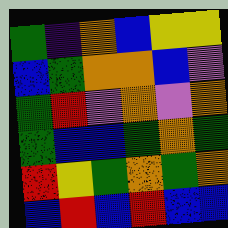[["green", "indigo", "orange", "blue", "yellow", "yellow"], ["blue", "green", "orange", "orange", "blue", "violet"], ["green", "red", "violet", "orange", "violet", "orange"], ["green", "blue", "blue", "green", "orange", "green"], ["red", "yellow", "green", "orange", "green", "orange"], ["blue", "red", "blue", "red", "blue", "blue"]]